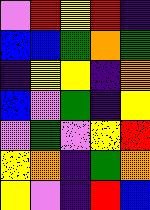[["violet", "red", "yellow", "red", "indigo"], ["blue", "blue", "green", "orange", "green"], ["indigo", "yellow", "yellow", "indigo", "orange"], ["blue", "violet", "green", "indigo", "yellow"], ["violet", "green", "violet", "yellow", "red"], ["yellow", "orange", "indigo", "green", "orange"], ["yellow", "violet", "indigo", "red", "blue"]]